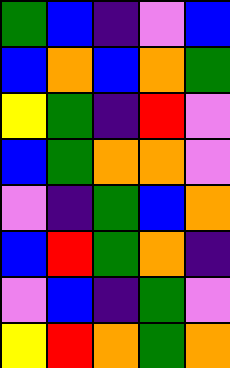[["green", "blue", "indigo", "violet", "blue"], ["blue", "orange", "blue", "orange", "green"], ["yellow", "green", "indigo", "red", "violet"], ["blue", "green", "orange", "orange", "violet"], ["violet", "indigo", "green", "blue", "orange"], ["blue", "red", "green", "orange", "indigo"], ["violet", "blue", "indigo", "green", "violet"], ["yellow", "red", "orange", "green", "orange"]]